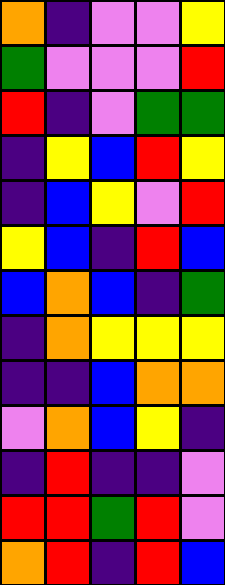[["orange", "indigo", "violet", "violet", "yellow"], ["green", "violet", "violet", "violet", "red"], ["red", "indigo", "violet", "green", "green"], ["indigo", "yellow", "blue", "red", "yellow"], ["indigo", "blue", "yellow", "violet", "red"], ["yellow", "blue", "indigo", "red", "blue"], ["blue", "orange", "blue", "indigo", "green"], ["indigo", "orange", "yellow", "yellow", "yellow"], ["indigo", "indigo", "blue", "orange", "orange"], ["violet", "orange", "blue", "yellow", "indigo"], ["indigo", "red", "indigo", "indigo", "violet"], ["red", "red", "green", "red", "violet"], ["orange", "red", "indigo", "red", "blue"]]